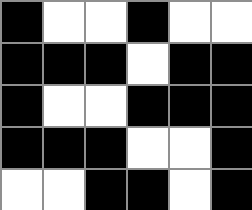[["black", "white", "white", "black", "white", "white"], ["black", "black", "black", "white", "black", "black"], ["black", "white", "white", "black", "black", "black"], ["black", "black", "black", "white", "white", "black"], ["white", "white", "black", "black", "white", "black"]]